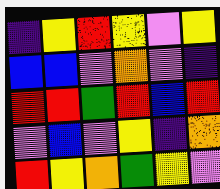[["indigo", "yellow", "red", "yellow", "violet", "yellow"], ["blue", "blue", "violet", "orange", "violet", "indigo"], ["red", "red", "green", "red", "blue", "red"], ["violet", "blue", "violet", "yellow", "indigo", "orange"], ["red", "yellow", "orange", "green", "yellow", "violet"]]